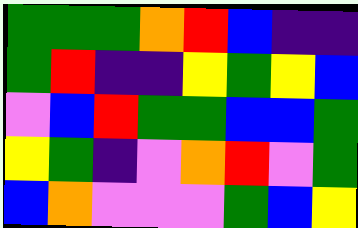[["green", "green", "green", "orange", "red", "blue", "indigo", "indigo"], ["green", "red", "indigo", "indigo", "yellow", "green", "yellow", "blue"], ["violet", "blue", "red", "green", "green", "blue", "blue", "green"], ["yellow", "green", "indigo", "violet", "orange", "red", "violet", "green"], ["blue", "orange", "violet", "violet", "violet", "green", "blue", "yellow"]]